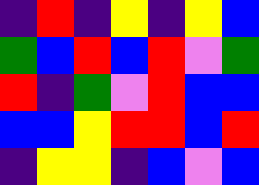[["indigo", "red", "indigo", "yellow", "indigo", "yellow", "blue"], ["green", "blue", "red", "blue", "red", "violet", "green"], ["red", "indigo", "green", "violet", "red", "blue", "blue"], ["blue", "blue", "yellow", "red", "red", "blue", "red"], ["indigo", "yellow", "yellow", "indigo", "blue", "violet", "blue"]]